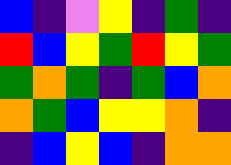[["blue", "indigo", "violet", "yellow", "indigo", "green", "indigo"], ["red", "blue", "yellow", "green", "red", "yellow", "green"], ["green", "orange", "green", "indigo", "green", "blue", "orange"], ["orange", "green", "blue", "yellow", "yellow", "orange", "indigo"], ["indigo", "blue", "yellow", "blue", "indigo", "orange", "orange"]]